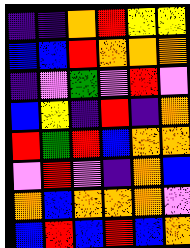[["indigo", "indigo", "orange", "red", "yellow", "yellow"], ["blue", "blue", "red", "orange", "orange", "orange"], ["indigo", "violet", "green", "violet", "red", "violet"], ["blue", "yellow", "indigo", "red", "indigo", "orange"], ["red", "green", "red", "blue", "orange", "orange"], ["violet", "red", "violet", "indigo", "orange", "blue"], ["orange", "blue", "orange", "orange", "orange", "violet"], ["blue", "red", "blue", "red", "blue", "orange"]]